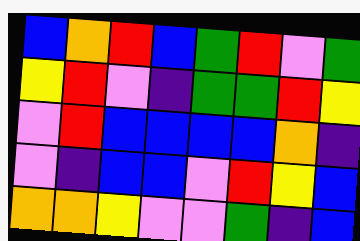[["blue", "orange", "red", "blue", "green", "red", "violet", "green"], ["yellow", "red", "violet", "indigo", "green", "green", "red", "yellow"], ["violet", "red", "blue", "blue", "blue", "blue", "orange", "indigo"], ["violet", "indigo", "blue", "blue", "violet", "red", "yellow", "blue"], ["orange", "orange", "yellow", "violet", "violet", "green", "indigo", "blue"]]